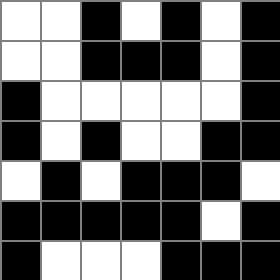[["white", "white", "black", "white", "black", "white", "black"], ["white", "white", "black", "black", "black", "white", "black"], ["black", "white", "white", "white", "white", "white", "black"], ["black", "white", "black", "white", "white", "black", "black"], ["white", "black", "white", "black", "black", "black", "white"], ["black", "black", "black", "black", "black", "white", "black"], ["black", "white", "white", "white", "black", "black", "black"]]